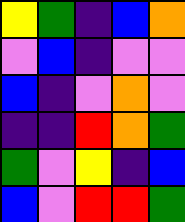[["yellow", "green", "indigo", "blue", "orange"], ["violet", "blue", "indigo", "violet", "violet"], ["blue", "indigo", "violet", "orange", "violet"], ["indigo", "indigo", "red", "orange", "green"], ["green", "violet", "yellow", "indigo", "blue"], ["blue", "violet", "red", "red", "green"]]